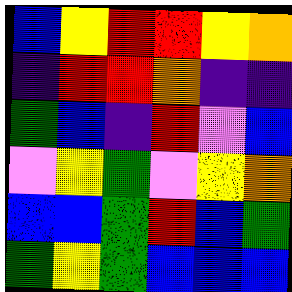[["blue", "yellow", "red", "red", "yellow", "orange"], ["indigo", "red", "red", "orange", "indigo", "indigo"], ["green", "blue", "indigo", "red", "violet", "blue"], ["violet", "yellow", "green", "violet", "yellow", "orange"], ["blue", "blue", "green", "red", "blue", "green"], ["green", "yellow", "green", "blue", "blue", "blue"]]